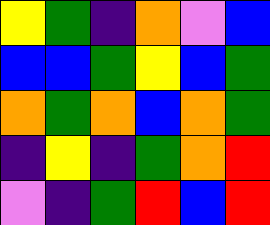[["yellow", "green", "indigo", "orange", "violet", "blue"], ["blue", "blue", "green", "yellow", "blue", "green"], ["orange", "green", "orange", "blue", "orange", "green"], ["indigo", "yellow", "indigo", "green", "orange", "red"], ["violet", "indigo", "green", "red", "blue", "red"]]